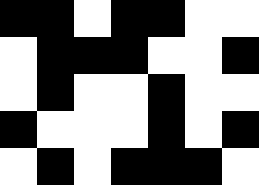[["black", "black", "white", "black", "black", "white", "white"], ["white", "black", "black", "black", "white", "white", "black"], ["white", "black", "white", "white", "black", "white", "white"], ["black", "white", "white", "white", "black", "white", "black"], ["white", "black", "white", "black", "black", "black", "white"]]